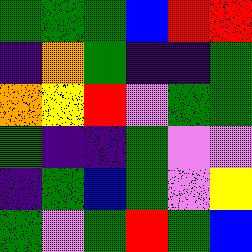[["green", "green", "green", "blue", "red", "red"], ["indigo", "orange", "green", "indigo", "indigo", "green"], ["orange", "yellow", "red", "violet", "green", "green"], ["green", "indigo", "indigo", "green", "violet", "violet"], ["indigo", "green", "blue", "green", "violet", "yellow"], ["green", "violet", "green", "red", "green", "blue"]]